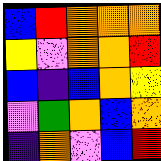[["blue", "red", "orange", "orange", "orange"], ["yellow", "violet", "orange", "orange", "red"], ["blue", "indigo", "blue", "orange", "yellow"], ["violet", "green", "orange", "blue", "orange"], ["indigo", "orange", "violet", "blue", "red"]]